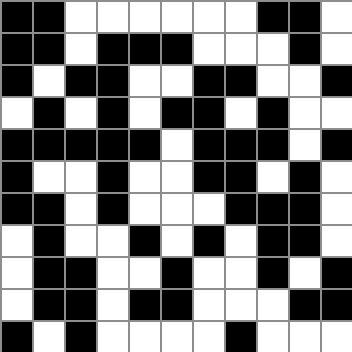[["black", "black", "white", "white", "white", "white", "white", "white", "black", "black", "white"], ["black", "black", "white", "black", "black", "black", "white", "white", "white", "black", "white"], ["black", "white", "black", "black", "white", "white", "black", "black", "white", "white", "black"], ["white", "black", "white", "black", "white", "black", "black", "white", "black", "white", "white"], ["black", "black", "black", "black", "black", "white", "black", "black", "black", "white", "black"], ["black", "white", "white", "black", "white", "white", "black", "black", "white", "black", "white"], ["black", "black", "white", "black", "white", "white", "white", "black", "black", "black", "white"], ["white", "black", "white", "white", "black", "white", "black", "white", "black", "black", "white"], ["white", "black", "black", "white", "white", "black", "white", "white", "black", "white", "black"], ["white", "black", "black", "white", "black", "black", "white", "white", "white", "black", "black"], ["black", "white", "black", "white", "white", "white", "white", "black", "white", "white", "white"]]